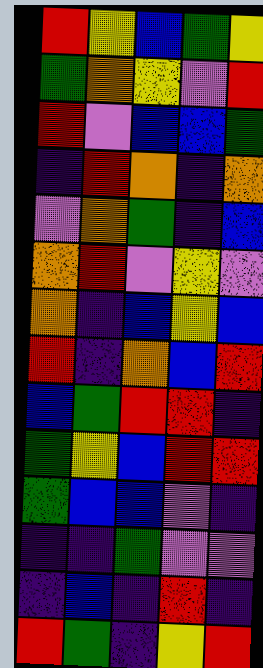[["red", "yellow", "blue", "green", "yellow"], ["green", "orange", "yellow", "violet", "red"], ["red", "violet", "blue", "blue", "green"], ["indigo", "red", "orange", "indigo", "orange"], ["violet", "orange", "green", "indigo", "blue"], ["orange", "red", "violet", "yellow", "violet"], ["orange", "indigo", "blue", "yellow", "blue"], ["red", "indigo", "orange", "blue", "red"], ["blue", "green", "red", "red", "indigo"], ["green", "yellow", "blue", "red", "red"], ["green", "blue", "blue", "violet", "indigo"], ["indigo", "indigo", "green", "violet", "violet"], ["indigo", "blue", "indigo", "red", "indigo"], ["red", "green", "indigo", "yellow", "red"]]